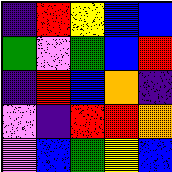[["indigo", "red", "yellow", "blue", "blue"], ["green", "violet", "green", "blue", "red"], ["indigo", "red", "blue", "orange", "indigo"], ["violet", "indigo", "red", "red", "orange"], ["violet", "blue", "green", "yellow", "blue"]]